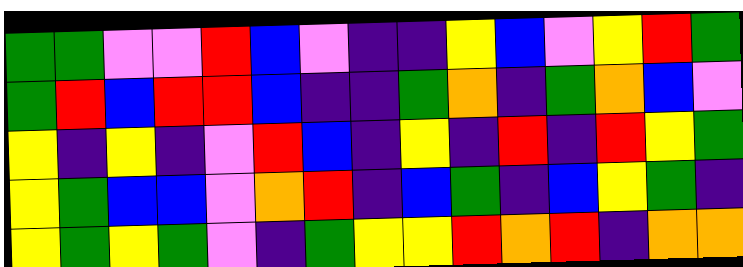[["green", "green", "violet", "violet", "red", "blue", "violet", "indigo", "indigo", "yellow", "blue", "violet", "yellow", "red", "green"], ["green", "red", "blue", "red", "red", "blue", "indigo", "indigo", "green", "orange", "indigo", "green", "orange", "blue", "violet"], ["yellow", "indigo", "yellow", "indigo", "violet", "red", "blue", "indigo", "yellow", "indigo", "red", "indigo", "red", "yellow", "green"], ["yellow", "green", "blue", "blue", "violet", "orange", "red", "indigo", "blue", "green", "indigo", "blue", "yellow", "green", "indigo"], ["yellow", "green", "yellow", "green", "violet", "indigo", "green", "yellow", "yellow", "red", "orange", "red", "indigo", "orange", "orange"]]